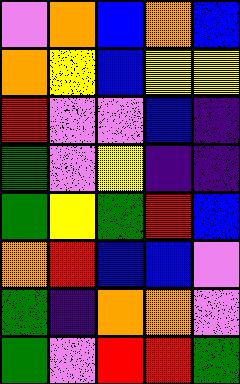[["violet", "orange", "blue", "orange", "blue"], ["orange", "yellow", "blue", "yellow", "yellow"], ["red", "violet", "violet", "blue", "indigo"], ["green", "violet", "yellow", "indigo", "indigo"], ["green", "yellow", "green", "red", "blue"], ["orange", "red", "blue", "blue", "violet"], ["green", "indigo", "orange", "orange", "violet"], ["green", "violet", "red", "red", "green"]]